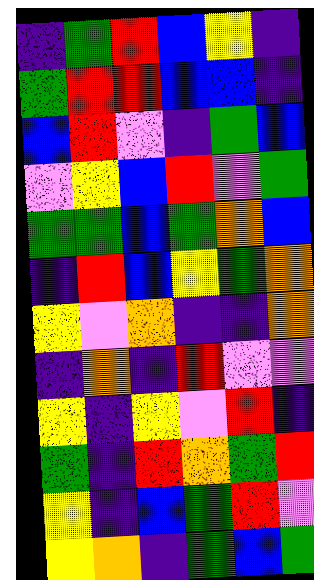[["indigo", "green", "red", "blue", "yellow", "indigo"], ["green", "red", "red", "blue", "blue", "indigo"], ["blue", "red", "violet", "indigo", "green", "blue"], ["violet", "yellow", "blue", "red", "violet", "green"], ["green", "green", "blue", "green", "orange", "blue"], ["indigo", "red", "blue", "yellow", "green", "orange"], ["yellow", "violet", "orange", "indigo", "indigo", "orange"], ["indigo", "orange", "indigo", "red", "violet", "violet"], ["yellow", "indigo", "yellow", "violet", "red", "indigo"], ["green", "indigo", "red", "orange", "green", "red"], ["yellow", "indigo", "blue", "green", "red", "violet"], ["yellow", "orange", "indigo", "green", "blue", "green"]]